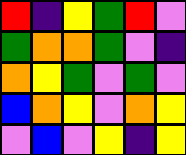[["red", "indigo", "yellow", "green", "red", "violet"], ["green", "orange", "orange", "green", "violet", "indigo"], ["orange", "yellow", "green", "violet", "green", "violet"], ["blue", "orange", "yellow", "violet", "orange", "yellow"], ["violet", "blue", "violet", "yellow", "indigo", "yellow"]]